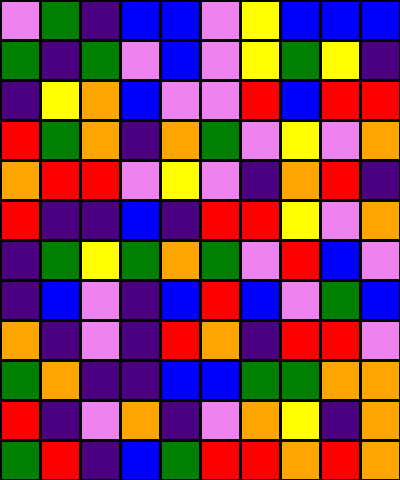[["violet", "green", "indigo", "blue", "blue", "violet", "yellow", "blue", "blue", "blue"], ["green", "indigo", "green", "violet", "blue", "violet", "yellow", "green", "yellow", "indigo"], ["indigo", "yellow", "orange", "blue", "violet", "violet", "red", "blue", "red", "red"], ["red", "green", "orange", "indigo", "orange", "green", "violet", "yellow", "violet", "orange"], ["orange", "red", "red", "violet", "yellow", "violet", "indigo", "orange", "red", "indigo"], ["red", "indigo", "indigo", "blue", "indigo", "red", "red", "yellow", "violet", "orange"], ["indigo", "green", "yellow", "green", "orange", "green", "violet", "red", "blue", "violet"], ["indigo", "blue", "violet", "indigo", "blue", "red", "blue", "violet", "green", "blue"], ["orange", "indigo", "violet", "indigo", "red", "orange", "indigo", "red", "red", "violet"], ["green", "orange", "indigo", "indigo", "blue", "blue", "green", "green", "orange", "orange"], ["red", "indigo", "violet", "orange", "indigo", "violet", "orange", "yellow", "indigo", "orange"], ["green", "red", "indigo", "blue", "green", "red", "red", "orange", "red", "orange"]]